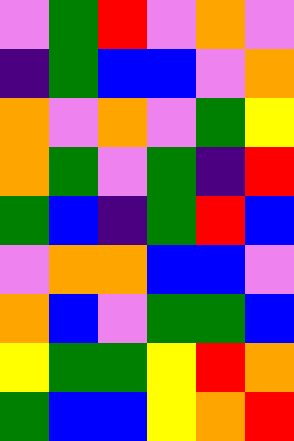[["violet", "green", "red", "violet", "orange", "violet"], ["indigo", "green", "blue", "blue", "violet", "orange"], ["orange", "violet", "orange", "violet", "green", "yellow"], ["orange", "green", "violet", "green", "indigo", "red"], ["green", "blue", "indigo", "green", "red", "blue"], ["violet", "orange", "orange", "blue", "blue", "violet"], ["orange", "blue", "violet", "green", "green", "blue"], ["yellow", "green", "green", "yellow", "red", "orange"], ["green", "blue", "blue", "yellow", "orange", "red"]]